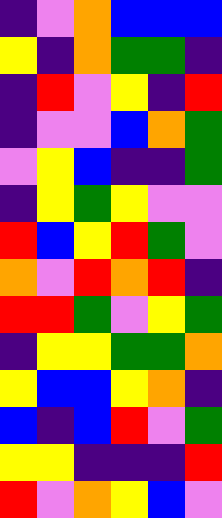[["indigo", "violet", "orange", "blue", "blue", "blue"], ["yellow", "indigo", "orange", "green", "green", "indigo"], ["indigo", "red", "violet", "yellow", "indigo", "red"], ["indigo", "violet", "violet", "blue", "orange", "green"], ["violet", "yellow", "blue", "indigo", "indigo", "green"], ["indigo", "yellow", "green", "yellow", "violet", "violet"], ["red", "blue", "yellow", "red", "green", "violet"], ["orange", "violet", "red", "orange", "red", "indigo"], ["red", "red", "green", "violet", "yellow", "green"], ["indigo", "yellow", "yellow", "green", "green", "orange"], ["yellow", "blue", "blue", "yellow", "orange", "indigo"], ["blue", "indigo", "blue", "red", "violet", "green"], ["yellow", "yellow", "indigo", "indigo", "indigo", "red"], ["red", "violet", "orange", "yellow", "blue", "violet"]]